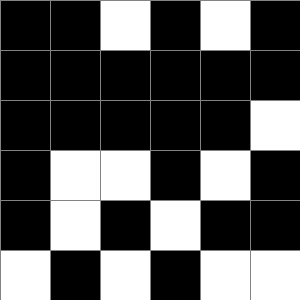[["black", "black", "white", "black", "white", "black"], ["black", "black", "black", "black", "black", "black"], ["black", "black", "black", "black", "black", "white"], ["black", "white", "white", "black", "white", "black"], ["black", "white", "black", "white", "black", "black"], ["white", "black", "white", "black", "white", "white"]]